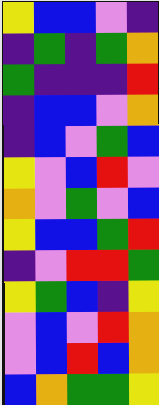[["yellow", "blue", "blue", "violet", "indigo"], ["indigo", "green", "indigo", "green", "orange"], ["green", "indigo", "indigo", "indigo", "red"], ["indigo", "blue", "blue", "violet", "orange"], ["indigo", "blue", "violet", "green", "blue"], ["yellow", "violet", "blue", "red", "violet"], ["orange", "violet", "green", "violet", "blue"], ["yellow", "blue", "blue", "green", "red"], ["indigo", "violet", "red", "red", "green"], ["yellow", "green", "blue", "indigo", "yellow"], ["violet", "blue", "violet", "red", "orange"], ["violet", "blue", "red", "blue", "orange"], ["blue", "orange", "green", "green", "yellow"]]